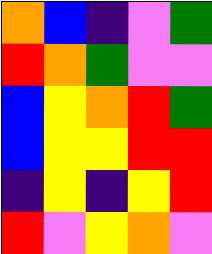[["orange", "blue", "indigo", "violet", "green"], ["red", "orange", "green", "violet", "violet"], ["blue", "yellow", "orange", "red", "green"], ["blue", "yellow", "yellow", "red", "red"], ["indigo", "yellow", "indigo", "yellow", "red"], ["red", "violet", "yellow", "orange", "violet"]]